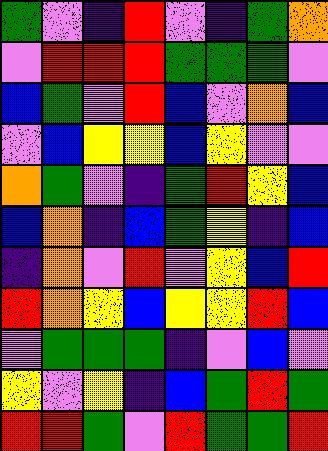[["green", "violet", "indigo", "red", "violet", "indigo", "green", "orange"], ["violet", "red", "red", "red", "green", "green", "green", "violet"], ["blue", "green", "violet", "red", "blue", "violet", "orange", "blue"], ["violet", "blue", "yellow", "yellow", "blue", "yellow", "violet", "violet"], ["orange", "green", "violet", "indigo", "green", "red", "yellow", "blue"], ["blue", "orange", "indigo", "blue", "green", "yellow", "indigo", "blue"], ["indigo", "orange", "violet", "red", "violet", "yellow", "blue", "red"], ["red", "orange", "yellow", "blue", "yellow", "yellow", "red", "blue"], ["violet", "green", "green", "green", "indigo", "violet", "blue", "violet"], ["yellow", "violet", "yellow", "indigo", "blue", "green", "red", "green"], ["red", "red", "green", "violet", "red", "green", "green", "red"]]